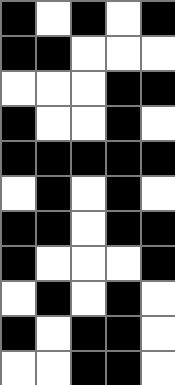[["black", "white", "black", "white", "black"], ["black", "black", "white", "white", "white"], ["white", "white", "white", "black", "black"], ["black", "white", "white", "black", "white"], ["black", "black", "black", "black", "black"], ["white", "black", "white", "black", "white"], ["black", "black", "white", "black", "black"], ["black", "white", "white", "white", "black"], ["white", "black", "white", "black", "white"], ["black", "white", "black", "black", "white"], ["white", "white", "black", "black", "white"]]